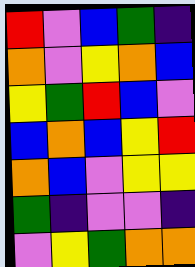[["red", "violet", "blue", "green", "indigo"], ["orange", "violet", "yellow", "orange", "blue"], ["yellow", "green", "red", "blue", "violet"], ["blue", "orange", "blue", "yellow", "red"], ["orange", "blue", "violet", "yellow", "yellow"], ["green", "indigo", "violet", "violet", "indigo"], ["violet", "yellow", "green", "orange", "orange"]]